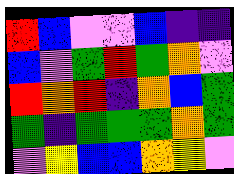[["red", "blue", "violet", "violet", "blue", "indigo", "indigo"], ["blue", "violet", "green", "red", "green", "orange", "violet"], ["red", "orange", "red", "indigo", "orange", "blue", "green"], ["green", "indigo", "green", "green", "green", "orange", "green"], ["violet", "yellow", "blue", "blue", "orange", "yellow", "violet"]]